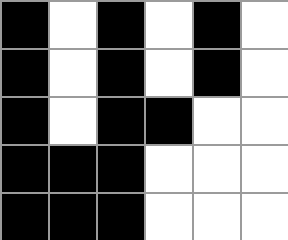[["black", "white", "black", "white", "black", "white"], ["black", "white", "black", "white", "black", "white"], ["black", "white", "black", "black", "white", "white"], ["black", "black", "black", "white", "white", "white"], ["black", "black", "black", "white", "white", "white"]]